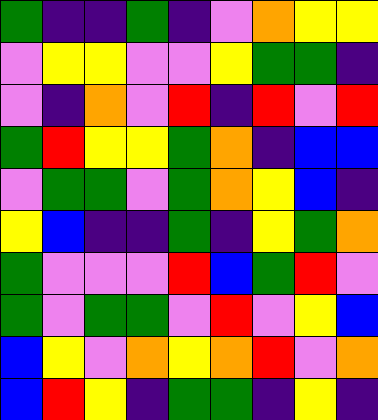[["green", "indigo", "indigo", "green", "indigo", "violet", "orange", "yellow", "yellow"], ["violet", "yellow", "yellow", "violet", "violet", "yellow", "green", "green", "indigo"], ["violet", "indigo", "orange", "violet", "red", "indigo", "red", "violet", "red"], ["green", "red", "yellow", "yellow", "green", "orange", "indigo", "blue", "blue"], ["violet", "green", "green", "violet", "green", "orange", "yellow", "blue", "indigo"], ["yellow", "blue", "indigo", "indigo", "green", "indigo", "yellow", "green", "orange"], ["green", "violet", "violet", "violet", "red", "blue", "green", "red", "violet"], ["green", "violet", "green", "green", "violet", "red", "violet", "yellow", "blue"], ["blue", "yellow", "violet", "orange", "yellow", "orange", "red", "violet", "orange"], ["blue", "red", "yellow", "indigo", "green", "green", "indigo", "yellow", "indigo"]]